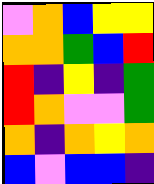[["violet", "orange", "blue", "yellow", "yellow"], ["orange", "orange", "green", "blue", "red"], ["red", "indigo", "yellow", "indigo", "green"], ["red", "orange", "violet", "violet", "green"], ["orange", "indigo", "orange", "yellow", "orange"], ["blue", "violet", "blue", "blue", "indigo"]]